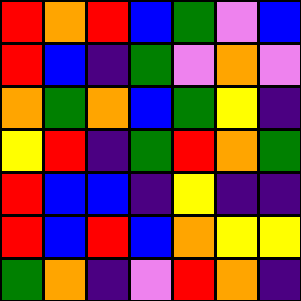[["red", "orange", "red", "blue", "green", "violet", "blue"], ["red", "blue", "indigo", "green", "violet", "orange", "violet"], ["orange", "green", "orange", "blue", "green", "yellow", "indigo"], ["yellow", "red", "indigo", "green", "red", "orange", "green"], ["red", "blue", "blue", "indigo", "yellow", "indigo", "indigo"], ["red", "blue", "red", "blue", "orange", "yellow", "yellow"], ["green", "orange", "indigo", "violet", "red", "orange", "indigo"]]